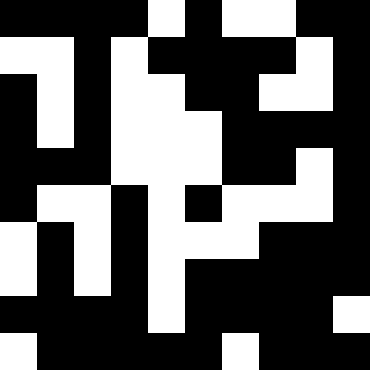[["black", "black", "black", "black", "white", "black", "white", "white", "black", "black"], ["white", "white", "black", "white", "black", "black", "black", "black", "white", "black"], ["black", "white", "black", "white", "white", "black", "black", "white", "white", "black"], ["black", "white", "black", "white", "white", "white", "black", "black", "black", "black"], ["black", "black", "black", "white", "white", "white", "black", "black", "white", "black"], ["black", "white", "white", "black", "white", "black", "white", "white", "white", "black"], ["white", "black", "white", "black", "white", "white", "white", "black", "black", "black"], ["white", "black", "white", "black", "white", "black", "black", "black", "black", "black"], ["black", "black", "black", "black", "white", "black", "black", "black", "black", "white"], ["white", "black", "black", "black", "black", "black", "white", "black", "black", "black"]]